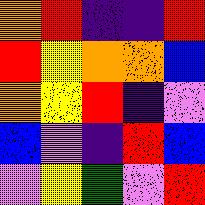[["orange", "red", "indigo", "indigo", "red"], ["red", "yellow", "orange", "orange", "blue"], ["orange", "yellow", "red", "indigo", "violet"], ["blue", "violet", "indigo", "red", "blue"], ["violet", "yellow", "green", "violet", "red"]]